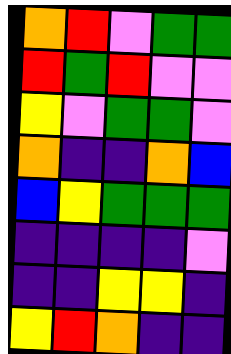[["orange", "red", "violet", "green", "green"], ["red", "green", "red", "violet", "violet"], ["yellow", "violet", "green", "green", "violet"], ["orange", "indigo", "indigo", "orange", "blue"], ["blue", "yellow", "green", "green", "green"], ["indigo", "indigo", "indigo", "indigo", "violet"], ["indigo", "indigo", "yellow", "yellow", "indigo"], ["yellow", "red", "orange", "indigo", "indigo"]]